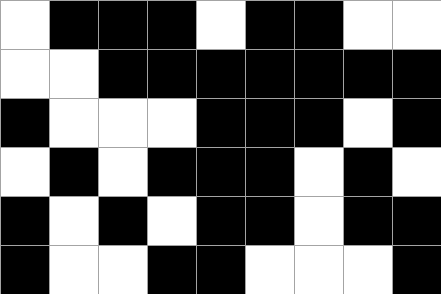[["white", "black", "black", "black", "white", "black", "black", "white", "white"], ["white", "white", "black", "black", "black", "black", "black", "black", "black"], ["black", "white", "white", "white", "black", "black", "black", "white", "black"], ["white", "black", "white", "black", "black", "black", "white", "black", "white"], ["black", "white", "black", "white", "black", "black", "white", "black", "black"], ["black", "white", "white", "black", "black", "white", "white", "white", "black"]]